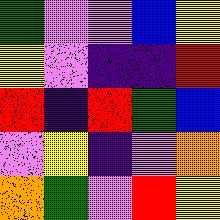[["green", "violet", "violet", "blue", "yellow"], ["yellow", "violet", "indigo", "indigo", "red"], ["red", "indigo", "red", "green", "blue"], ["violet", "yellow", "indigo", "violet", "orange"], ["orange", "green", "violet", "red", "yellow"]]